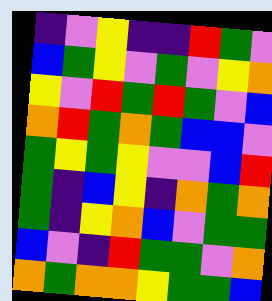[["indigo", "violet", "yellow", "indigo", "indigo", "red", "green", "violet"], ["blue", "green", "yellow", "violet", "green", "violet", "yellow", "orange"], ["yellow", "violet", "red", "green", "red", "green", "violet", "blue"], ["orange", "red", "green", "orange", "green", "blue", "blue", "violet"], ["green", "yellow", "green", "yellow", "violet", "violet", "blue", "red"], ["green", "indigo", "blue", "yellow", "indigo", "orange", "green", "orange"], ["green", "indigo", "yellow", "orange", "blue", "violet", "green", "green"], ["blue", "violet", "indigo", "red", "green", "green", "violet", "orange"], ["orange", "green", "orange", "orange", "yellow", "green", "green", "blue"]]